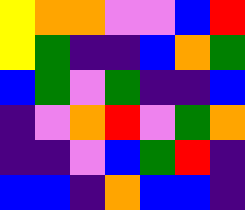[["yellow", "orange", "orange", "violet", "violet", "blue", "red"], ["yellow", "green", "indigo", "indigo", "blue", "orange", "green"], ["blue", "green", "violet", "green", "indigo", "indigo", "blue"], ["indigo", "violet", "orange", "red", "violet", "green", "orange"], ["indigo", "indigo", "violet", "blue", "green", "red", "indigo"], ["blue", "blue", "indigo", "orange", "blue", "blue", "indigo"]]